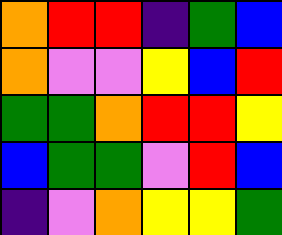[["orange", "red", "red", "indigo", "green", "blue"], ["orange", "violet", "violet", "yellow", "blue", "red"], ["green", "green", "orange", "red", "red", "yellow"], ["blue", "green", "green", "violet", "red", "blue"], ["indigo", "violet", "orange", "yellow", "yellow", "green"]]